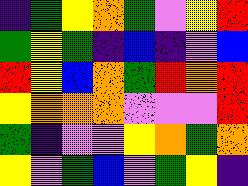[["indigo", "green", "yellow", "orange", "green", "violet", "yellow", "red"], ["green", "yellow", "green", "indigo", "blue", "indigo", "violet", "blue"], ["red", "yellow", "blue", "orange", "green", "red", "orange", "red"], ["yellow", "orange", "orange", "orange", "violet", "violet", "violet", "red"], ["green", "indigo", "violet", "violet", "yellow", "orange", "green", "orange"], ["yellow", "violet", "green", "blue", "violet", "green", "yellow", "indigo"]]